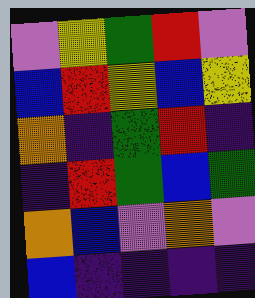[["violet", "yellow", "green", "red", "violet"], ["blue", "red", "yellow", "blue", "yellow"], ["orange", "indigo", "green", "red", "indigo"], ["indigo", "red", "green", "blue", "green"], ["orange", "blue", "violet", "orange", "violet"], ["blue", "indigo", "indigo", "indigo", "indigo"]]